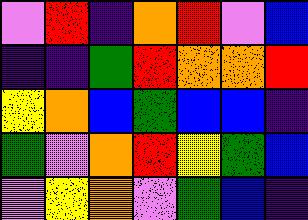[["violet", "red", "indigo", "orange", "red", "violet", "blue"], ["indigo", "indigo", "green", "red", "orange", "orange", "red"], ["yellow", "orange", "blue", "green", "blue", "blue", "indigo"], ["green", "violet", "orange", "red", "yellow", "green", "blue"], ["violet", "yellow", "orange", "violet", "green", "blue", "indigo"]]